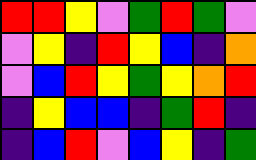[["red", "red", "yellow", "violet", "green", "red", "green", "violet"], ["violet", "yellow", "indigo", "red", "yellow", "blue", "indigo", "orange"], ["violet", "blue", "red", "yellow", "green", "yellow", "orange", "red"], ["indigo", "yellow", "blue", "blue", "indigo", "green", "red", "indigo"], ["indigo", "blue", "red", "violet", "blue", "yellow", "indigo", "green"]]